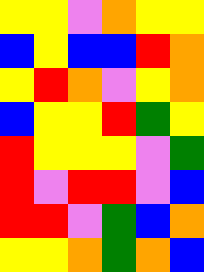[["yellow", "yellow", "violet", "orange", "yellow", "yellow"], ["blue", "yellow", "blue", "blue", "red", "orange"], ["yellow", "red", "orange", "violet", "yellow", "orange"], ["blue", "yellow", "yellow", "red", "green", "yellow"], ["red", "yellow", "yellow", "yellow", "violet", "green"], ["red", "violet", "red", "red", "violet", "blue"], ["red", "red", "violet", "green", "blue", "orange"], ["yellow", "yellow", "orange", "green", "orange", "blue"]]